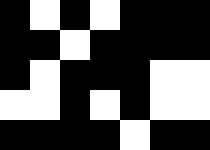[["black", "white", "black", "white", "black", "black", "black"], ["black", "black", "white", "black", "black", "black", "black"], ["black", "white", "black", "black", "black", "white", "white"], ["white", "white", "black", "white", "black", "white", "white"], ["black", "black", "black", "black", "white", "black", "black"]]